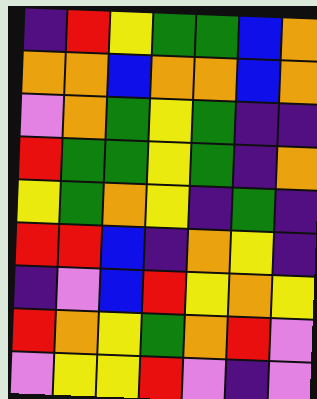[["indigo", "red", "yellow", "green", "green", "blue", "orange"], ["orange", "orange", "blue", "orange", "orange", "blue", "orange"], ["violet", "orange", "green", "yellow", "green", "indigo", "indigo"], ["red", "green", "green", "yellow", "green", "indigo", "orange"], ["yellow", "green", "orange", "yellow", "indigo", "green", "indigo"], ["red", "red", "blue", "indigo", "orange", "yellow", "indigo"], ["indigo", "violet", "blue", "red", "yellow", "orange", "yellow"], ["red", "orange", "yellow", "green", "orange", "red", "violet"], ["violet", "yellow", "yellow", "red", "violet", "indigo", "violet"]]